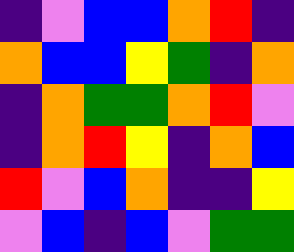[["indigo", "violet", "blue", "blue", "orange", "red", "indigo"], ["orange", "blue", "blue", "yellow", "green", "indigo", "orange"], ["indigo", "orange", "green", "green", "orange", "red", "violet"], ["indigo", "orange", "red", "yellow", "indigo", "orange", "blue"], ["red", "violet", "blue", "orange", "indigo", "indigo", "yellow"], ["violet", "blue", "indigo", "blue", "violet", "green", "green"]]